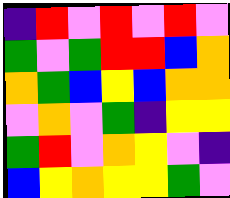[["indigo", "red", "violet", "red", "violet", "red", "violet"], ["green", "violet", "green", "red", "red", "blue", "orange"], ["orange", "green", "blue", "yellow", "blue", "orange", "orange"], ["violet", "orange", "violet", "green", "indigo", "yellow", "yellow"], ["green", "red", "violet", "orange", "yellow", "violet", "indigo"], ["blue", "yellow", "orange", "yellow", "yellow", "green", "violet"]]